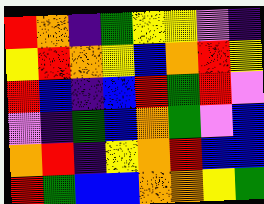[["red", "orange", "indigo", "green", "yellow", "yellow", "violet", "indigo"], ["yellow", "red", "orange", "yellow", "blue", "orange", "red", "yellow"], ["red", "blue", "indigo", "blue", "red", "green", "red", "violet"], ["violet", "indigo", "green", "blue", "orange", "green", "violet", "blue"], ["orange", "red", "indigo", "yellow", "orange", "red", "blue", "blue"], ["red", "green", "blue", "blue", "orange", "orange", "yellow", "green"]]